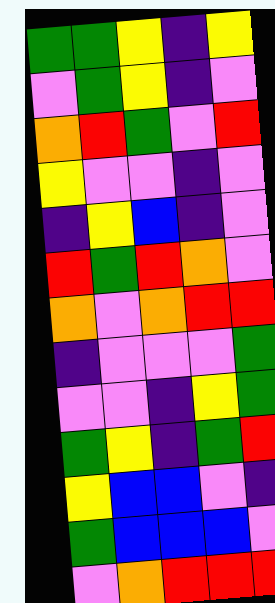[["green", "green", "yellow", "indigo", "yellow"], ["violet", "green", "yellow", "indigo", "violet"], ["orange", "red", "green", "violet", "red"], ["yellow", "violet", "violet", "indigo", "violet"], ["indigo", "yellow", "blue", "indigo", "violet"], ["red", "green", "red", "orange", "violet"], ["orange", "violet", "orange", "red", "red"], ["indigo", "violet", "violet", "violet", "green"], ["violet", "violet", "indigo", "yellow", "green"], ["green", "yellow", "indigo", "green", "red"], ["yellow", "blue", "blue", "violet", "indigo"], ["green", "blue", "blue", "blue", "violet"], ["violet", "orange", "red", "red", "red"]]